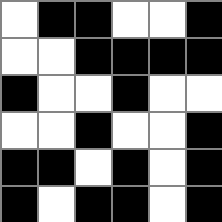[["white", "black", "black", "white", "white", "black"], ["white", "white", "black", "black", "black", "black"], ["black", "white", "white", "black", "white", "white"], ["white", "white", "black", "white", "white", "black"], ["black", "black", "white", "black", "white", "black"], ["black", "white", "black", "black", "white", "black"]]